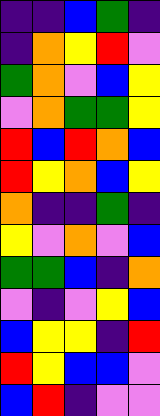[["indigo", "indigo", "blue", "green", "indigo"], ["indigo", "orange", "yellow", "red", "violet"], ["green", "orange", "violet", "blue", "yellow"], ["violet", "orange", "green", "green", "yellow"], ["red", "blue", "red", "orange", "blue"], ["red", "yellow", "orange", "blue", "yellow"], ["orange", "indigo", "indigo", "green", "indigo"], ["yellow", "violet", "orange", "violet", "blue"], ["green", "green", "blue", "indigo", "orange"], ["violet", "indigo", "violet", "yellow", "blue"], ["blue", "yellow", "yellow", "indigo", "red"], ["red", "yellow", "blue", "blue", "violet"], ["blue", "red", "indigo", "violet", "violet"]]